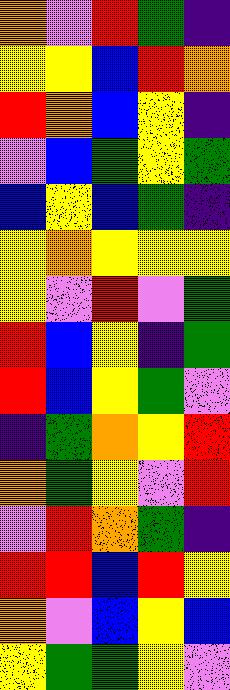[["orange", "violet", "red", "green", "indigo"], ["yellow", "yellow", "blue", "red", "orange"], ["red", "orange", "blue", "yellow", "indigo"], ["violet", "blue", "green", "yellow", "green"], ["blue", "yellow", "blue", "green", "indigo"], ["yellow", "orange", "yellow", "yellow", "yellow"], ["yellow", "violet", "red", "violet", "green"], ["red", "blue", "yellow", "indigo", "green"], ["red", "blue", "yellow", "green", "violet"], ["indigo", "green", "orange", "yellow", "red"], ["orange", "green", "yellow", "violet", "red"], ["violet", "red", "orange", "green", "indigo"], ["red", "red", "blue", "red", "yellow"], ["orange", "violet", "blue", "yellow", "blue"], ["yellow", "green", "green", "yellow", "violet"]]